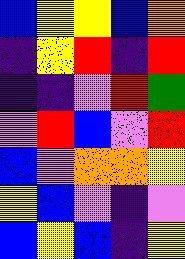[["blue", "yellow", "yellow", "blue", "orange"], ["indigo", "yellow", "red", "indigo", "red"], ["indigo", "indigo", "violet", "red", "green"], ["violet", "red", "blue", "violet", "red"], ["blue", "violet", "orange", "orange", "yellow"], ["yellow", "blue", "violet", "indigo", "violet"], ["blue", "yellow", "blue", "indigo", "yellow"]]